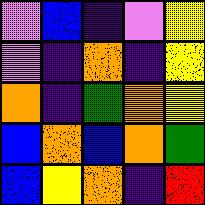[["violet", "blue", "indigo", "violet", "yellow"], ["violet", "indigo", "orange", "indigo", "yellow"], ["orange", "indigo", "green", "orange", "yellow"], ["blue", "orange", "blue", "orange", "green"], ["blue", "yellow", "orange", "indigo", "red"]]